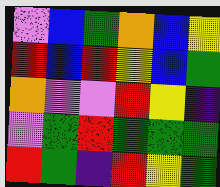[["violet", "blue", "green", "orange", "blue", "yellow"], ["red", "blue", "red", "yellow", "blue", "green"], ["orange", "violet", "violet", "red", "yellow", "indigo"], ["violet", "green", "red", "green", "green", "green"], ["red", "green", "indigo", "red", "yellow", "green"]]